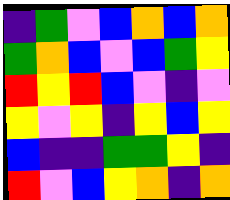[["indigo", "green", "violet", "blue", "orange", "blue", "orange"], ["green", "orange", "blue", "violet", "blue", "green", "yellow"], ["red", "yellow", "red", "blue", "violet", "indigo", "violet"], ["yellow", "violet", "yellow", "indigo", "yellow", "blue", "yellow"], ["blue", "indigo", "indigo", "green", "green", "yellow", "indigo"], ["red", "violet", "blue", "yellow", "orange", "indigo", "orange"]]